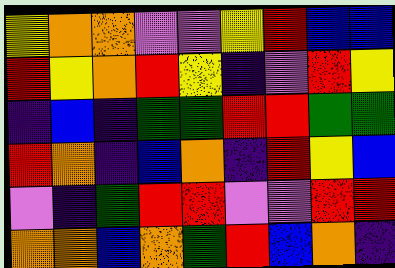[["yellow", "orange", "orange", "violet", "violet", "yellow", "red", "blue", "blue"], ["red", "yellow", "orange", "red", "yellow", "indigo", "violet", "red", "yellow"], ["indigo", "blue", "indigo", "green", "green", "red", "red", "green", "green"], ["red", "orange", "indigo", "blue", "orange", "indigo", "red", "yellow", "blue"], ["violet", "indigo", "green", "red", "red", "violet", "violet", "red", "red"], ["orange", "orange", "blue", "orange", "green", "red", "blue", "orange", "indigo"]]